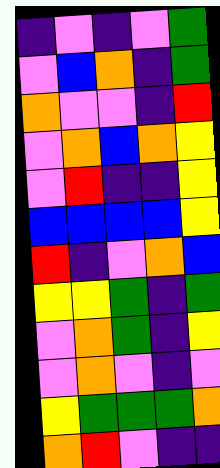[["indigo", "violet", "indigo", "violet", "green"], ["violet", "blue", "orange", "indigo", "green"], ["orange", "violet", "violet", "indigo", "red"], ["violet", "orange", "blue", "orange", "yellow"], ["violet", "red", "indigo", "indigo", "yellow"], ["blue", "blue", "blue", "blue", "yellow"], ["red", "indigo", "violet", "orange", "blue"], ["yellow", "yellow", "green", "indigo", "green"], ["violet", "orange", "green", "indigo", "yellow"], ["violet", "orange", "violet", "indigo", "violet"], ["yellow", "green", "green", "green", "orange"], ["orange", "red", "violet", "indigo", "indigo"]]